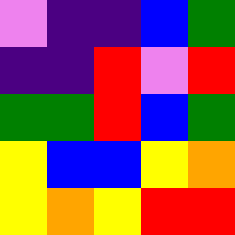[["violet", "indigo", "indigo", "blue", "green"], ["indigo", "indigo", "red", "violet", "red"], ["green", "green", "red", "blue", "green"], ["yellow", "blue", "blue", "yellow", "orange"], ["yellow", "orange", "yellow", "red", "red"]]